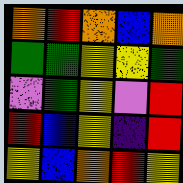[["orange", "red", "orange", "blue", "orange"], ["green", "green", "yellow", "yellow", "green"], ["violet", "green", "yellow", "violet", "red"], ["red", "blue", "yellow", "indigo", "red"], ["yellow", "blue", "orange", "red", "yellow"]]